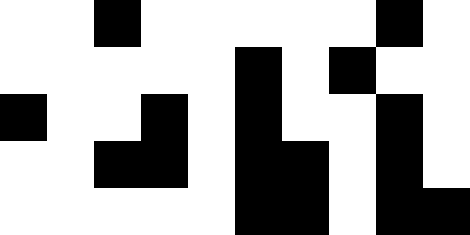[["white", "white", "black", "white", "white", "white", "white", "white", "black", "white"], ["white", "white", "white", "white", "white", "black", "white", "black", "white", "white"], ["black", "white", "white", "black", "white", "black", "white", "white", "black", "white"], ["white", "white", "black", "black", "white", "black", "black", "white", "black", "white"], ["white", "white", "white", "white", "white", "black", "black", "white", "black", "black"]]